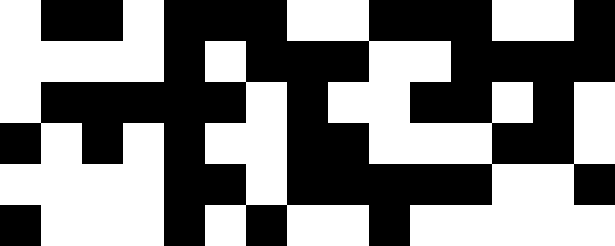[["white", "black", "black", "white", "black", "black", "black", "white", "white", "black", "black", "black", "white", "white", "black"], ["white", "white", "white", "white", "black", "white", "black", "black", "black", "white", "white", "black", "black", "black", "black"], ["white", "black", "black", "black", "black", "black", "white", "black", "white", "white", "black", "black", "white", "black", "white"], ["black", "white", "black", "white", "black", "white", "white", "black", "black", "white", "white", "white", "black", "black", "white"], ["white", "white", "white", "white", "black", "black", "white", "black", "black", "black", "black", "black", "white", "white", "black"], ["black", "white", "white", "white", "black", "white", "black", "white", "white", "black", "white", "white", "white", "white", "white"]]